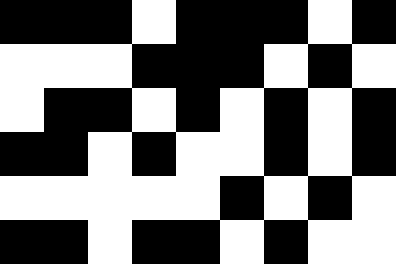[["black", "black", "black", "white", "black", "black", "black", "white", "black"], ["white", "white", "white", "black", "black", "black", "white", "black", "white"], ["white", "black", "black", "white", "black", "white", "black", "white", "black"], ["black", "black", "white", "black", "white", "white", "black", "white", "black"], ["white", "white", "white", "white", "white", "black", "white", "black", "white"], ["black", "black", "white", "black", "black", "white", "black", "white", "white"]]